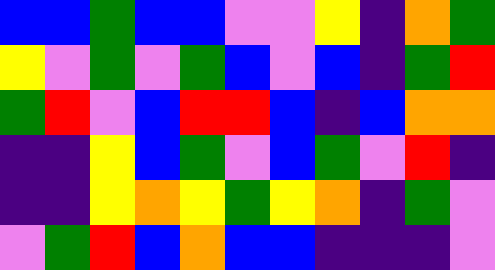[["blue", "blue", "green", "blue", "blue", "violet", "violet", "yellow", "indigo", "orange", "green"], ["yellow", "violet", "green", "violet", "green", "blue", "violet", "blue", "indigo", "green", "red"], ["green", "red", "violet", "blue", "red", "red", "blue", "indigo", "blue", "orange", "orange"], ["indigo", "indigo", "yellow", "blue", "green", "violet", "blue", "green", "violet", "red", "indigo"], ["indigo", "indigo", "yellow", "orange", "yellow", "green", "yellow", "orange", "indigo", "green", "violet"], ["violet", "green", "red", "blue", "orange", "blue", "blue", "indigo", "indigo", "indigo", "violet"]]